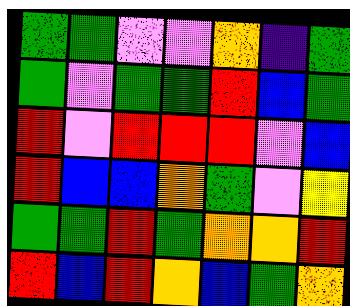[["green", "green", "violet", "violet", "orange", "indigo", "green"], ["green", "violet", "green", "green", "red", "blue", "green"], ["red", "violet", "red", "red", "red", "violet", "blue"], ["red", "blue", "blue", "orange", "green", "violet", "yellow"], ["green", "green", "red", "green", "orange", "orange", "red"], ["red", "blue", "red", "orange", "blue", "green", "orange"]]